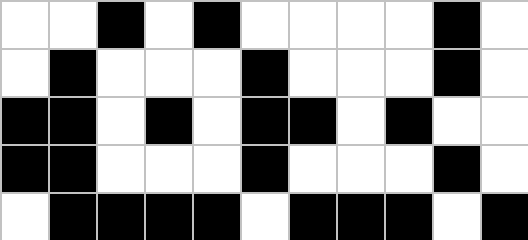[["white", "white", "black", "white", "black", "white", "white", "white", "white", "black", "white"], ["white", "black", "white", "white", "white", "black", "white", "white", "white", "black", "white"], ["black", "black", "white", "black", "white", "black", "black", "white", "black", "white", "white"], ["black", "black", "white", "white", "white", "black", "white", "white", "white", "black", "white"], ["white", "black", "black", "black", "black", "white", "black", "black", "black", "white", "black"]]